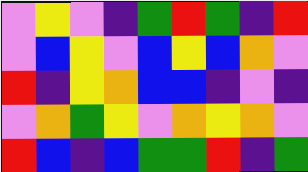[["violet", "yellow", "violet", "indigo", "green", "red", "green", "indigo", "red"], ["violet", "blue", "yellow", "violet", "blue", "yellow", "blue", "orange", "violet"], ["red", "indigo", "yellow", "orange", "blue", "blue", "indigo", "violet", "indigo"], ["violet", "orange", "green", "yellow", "violet", "orange", "yellow", "orange", "violet"], ["red", "blue", "indigo", "blue", "green", "green", "red", "indigo", "green"]]